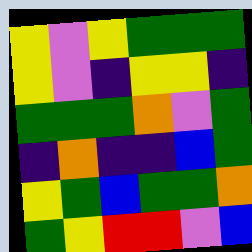[["yellow", "violet", "yellow", "green", "green", "green"], ["yellow", "violet", "indigo", "yellow", "yellow", "indigo"], ["green", "green", "green", "orange", "violet", "green"], ["indigo", "orange", "indigo", "indigo", "blue", "green"], ["yellow", "green", "blue", "green", "green", "orange"], ["green", "yellow", "red", "red", "violet", "blue"]]